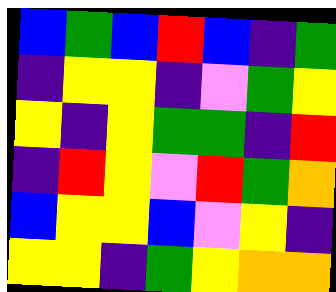[["blue", "green", "blue", "red", "blue", "indigo", "green"], ["indigo", "yellow", "yellow", "indigo", "violet", "green", "yellow"], ["yellow", "indigo", "yellow", "green", "green", "indigo", "red"], ["indigo", "red", "yellow", "violet", "red", "green", "orange"], ["blue", "yellow", "yellow", "blue", "violet", "yellow", "indigo"], ["yellow", "yellow", "indigo", "green", "yellow", "orange", "orange"]]